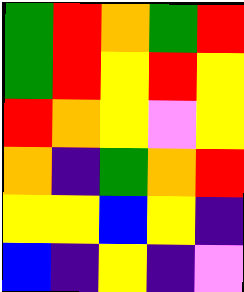[["green", "red", "orange", "green", "red"], ["green", "red", "yellow", "red", "yellow"], ["red", "orange", "yellow", "violet", "yellow"], ["orange", "indigo", "green", "orange", "red"], ["yellow", "yellow", "blue", "yellow", "indigo"], ["blue", "indigo", "yellow", "indigo", "violet"]]